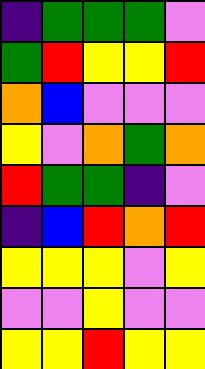[["indigo", "green", "green", "green", "violet"], ["green", "red", "yellow", "yellow", "red"], ["orange", "blue", "violet", "violet", "violet"], ["yellow", "violet", "orange", "green", "orange"], ["red", "green", "green", "indigo", "violet"], ["indigo", "blue", "red", "orange", "red"], ["yellow", "yellow", "yellow", "violet", "yellow"], ["violet", "violet", "yellow", "violet", "violet"], ["yellow", "yellow", "red", "yellow", "yellow"]]